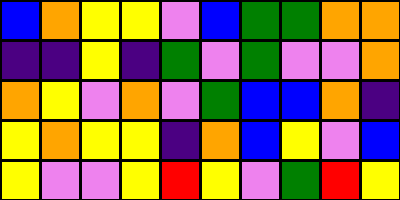[["blue", "orange", "yellow", "yellow", "violet", "blue", "green", "green", "orange", "orange"], ["indigo", "indigo", "yellow", "indigo", "green", "violet", "green", "violet", "violet", "orange"], ["orange", "yellow", "violet", "orange", "violet", "green", "blue", "blue", "orange", "indigo"], ["yellow", "orange", "yellow", "yellow", "indigo", "orange", "blue", "yellow", "violet", "blue"], ["yellow", "violet", "violet", "yellow", "red", "yellow", "violet", "green", "red", "yellow"]]